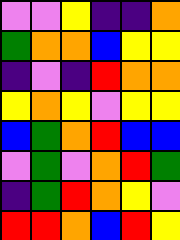[["violet", "violet", "yellow", "indigo", "indigo", "orange"], ["green", "orange", "orange", "blue", "yellow", "yellow"], ["indigo", "violet", "indigo", "red", "orange", "orange"], ["yellow", "orange", "yellow", "violet", "yellow", "yellow"], ["blue", "green", "orange", "red", "blue", "blue"], ["violet", "green", "violet", "orange", "red", "green"], ["indigo", "green", "red", "orange", "yellow", "violet"], ["red", "red", "orange", "blue", "red", "yellow"]]